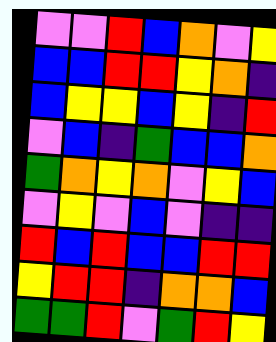[["violet", "violet", "red", "blue", "orange", "violet", "yellow"], ["blue", "blue", "red", "red", "yellow", "orange", "indigo"], ["blue", "yellow", "yellow", "blue", "yellow", "indigo", "red"], ["violet", "blue", "indigo", "green", "blue", "blue", "orange"], ["green", "orange", "yellow", "orange", "violet", "yellow", "blue"], ["violet", "yellow", "violet", "blue", "violet", "indigo", "indigo"], ["red", "blue", "red", "blue", "blue", "red", "red"], ["yellow", "red", "red", "indigo", "orange", "orange", "blue"], ["green", "green", "red", "violet", "green", "red", "yellow"]]